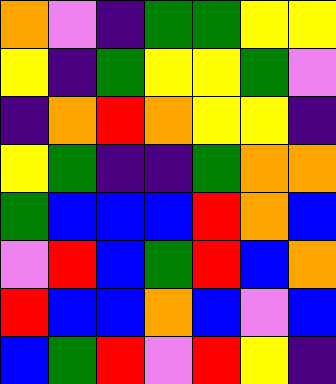[["orange", "violet", "indigo", "green", "green", "yellow", "yellow"], ["yellow", "indigo", "green", "yellow", "yellow", "green", "violet"], ["indigo", "orange", "red", "orange", "yellow", "yellow", "indigo"], ["yellow", "green", "indigo", "indigo", "green", "orange", "orange"], ["green", "blue", "blue", "blue", "red", "orange", "blue"], ["violet", "red", "blue", "green", "red", "blue", "orange"], ["red", "blue", "blue", "orange", "blue", "violet", "blue"], ["blue", "green", "red", "violet", "red", "yellow", "indigo"]]